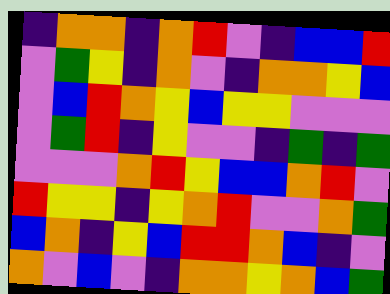[["indigo", "orange", "orange", "indigo", "orange", "red", "violet", "indigo", "blue", "blue", "red"], ["violet", "green", "yellow", "indigo", "orange", "violet", "indigo", "orange", "orange", "yellow", "blue"], ["violet", "blue", "red", "orange", "yellow", "blue", "yellow", "yellow", "violet", "violet", "violet"], ["violet", "green", "red", "indigo", "yellow", "violet", "violet", "indigo", "green", "indigo", "green"], ["violet", "violet", "violet", "orange", "red", "yellow", "blue", "blue", "orange", "red", "violet"], ["red", "yellow", "yellow", "indigo", "yellow", "orange", "red", "violet", "violet", "orange", "green"], ["blue", "orange", "indigo", "yellow", "blue", "red", "red", "orange", "blue", "indigo", "violet"], ["orange", "violet", "blue", "violet", "indigo", "orange", "orange", "yellow", "orange", "blue", "green"]]